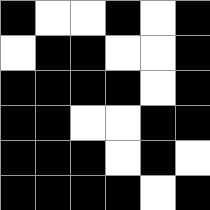[["black", "white", "white", "black", "white", "black"], ["white", "black", "black", "white", "white", "black"], ["black", "black", "black", "black", "white", "black"], ["black", "black", "white", "white", "black", "black"], ["black", "black", "black", "white", "black", "white"], ["black", "black", "black", "black", "white", "black"]]